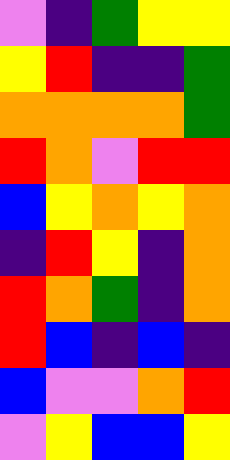[["violet", "indigo", "green", "yellow", "yellow"], ["yellow", "red", "indigo", "indigo", "green"], ["orange", "orange", "orange", "orange", "green"], ["red", "orange", "violet", "red", "red"], ["blue", "yellow", "orange", "yellow", "orange"], ["indigo", "red", "yellow", "indigo", "orange"], ["red", "orange", "green", "indigo", "orange"], ["red", "blue", "indigo", "blue", "indigo"], ["blue", "violet", "violet", "orange", "red"], ["violet", "yellow", "blue", "blue", "yellow"]]